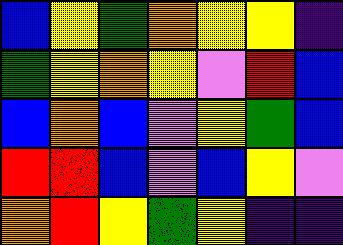[["blue", "yellow", "green", "orange", "yellow", "yellow", "indigo"], ["green", "yellow", "orange", "yellow", "violet", "red", "blue"], ["blue", "orange", "blue", "violet", "yellow", "green", "blue"], ["red", "red", "blue", "violet", "blue", "yellow", "violet"], ["orange", "red", "yellow", "green", "yellow", "indigo", "indigo"]]